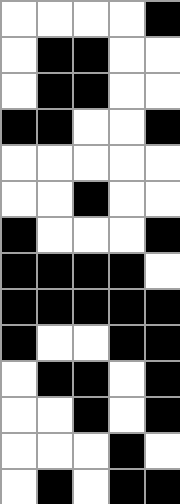[["white", "white", "white", "white", "black"], ["white", "black", "black", "white", "white"], ["white", "black", "black", "white", "white"], ["black", "black", "white", "white", "black"], ["white", "white", "white", "white", "white"], ["white", "white", "black", "white", "white"], ["black", "white", "white", "white", "black"], ["black", "black", "black", "black", "white"], ["black", "black", "black", "black", "black"], ["black", "white", "white", "black", "black"], ["white", "black", "black", "white", "black"], ["white", "white", "black", "white", "black"], ["white", "white", "white", "black", "white"], ["white", "black", "white", "black", "black"]]